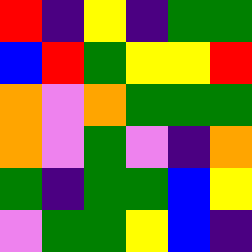[["red", "indigo", "yellow", "indigo", "green", "green"], ["blue", "red", "green", "yellow", "yellow", "red"], ["orange", "violet", "orange", "green", "green", "green"], ["orange", "violet", "green", "violet", "indigo", "orange"], ["green", "indigo", "green", "green", "blue", "yellow"], ["violet", "green", "green", "yellow", "blue", "indigo"]]